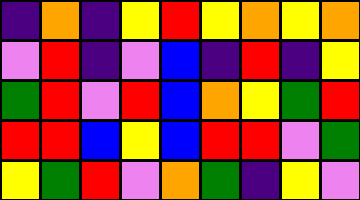[["indigo", "orange", "indigo", "yellow", "red", "yellow", "orange", "yellow", "orange"], ["violet", "red", "indigo", "violet", "blue", "indigo", "red", "indigo", "yellow"], ["green", "red", "violet", "red", "blue", "orange", "yellow", "green", "red"], ["red", "red", "blue", "yellow", "blue", "red", "red", "violet", "green"], ["yellow", "green", "red", "violet", "orange", "green", "indigo", "yellow", "violet"]]